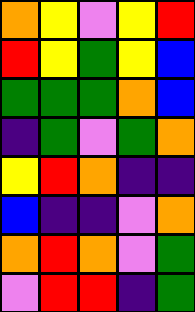[["orange", "yellow", "violet", "yellow", "red"], ["red", "yellow", "green", "yellow", "blue"], ["green", "green", "green", "orange", "blue"], ["indigo", "green", "violet", "green", "orange"], ["yellow", "red", "orange", "indigo", "indigo"], ["blue", "indigo", "indigo", "violet", "orange"], ["orange", "red", "orange", "violet", "green"], ["violet", "red", "red", "indigo", "green"]]